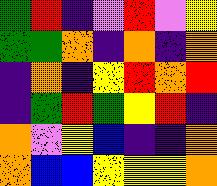[["green", "red", "indigo", "violet", "red", "violet", "yellow"], ["green", "green", "orange", "indigo", "orange", "indigo", "orange"], ["indigo", "orange", "indigo", "yellow", "red", "orange", "red"], ["indigo", "green", "red", "green", "yellow", "red", "indigo"], ["orange", "violet", "yellow", "blue", "indigo", "indigo", "orange"], ["orange", "blue", "blue", "yellow", "yellow", "yellow", "orange"]]